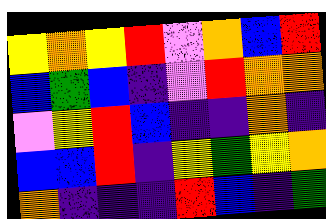[["yellow", "orange", "yellow", "red", "violet", "orange", "blue", "red"], ["blue", "green", "blue", "indigo", "violet", "red", "orange", "orange"], ["violet", "yellow", "red", "blue", "indigo", "indigo", "orange", "indigo"], ["blue", "blue", "red", "indigo", "yellow", "green", "yellow", "orange"], ["orange", "indigo", "indigo", "indigo", "red", "blue", "indigo", "green"]]